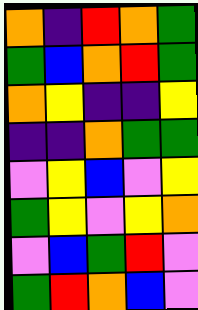[["orange", "indigo", "red", "orange", "green"], ["green", "blue", "orange", "red", "green"], ["orange", "yellow", "indigo", "indigo", "yellow"], ["indigo", "indigo", "orange", "green", "green"], ["violet", "yellow", "blue", "violet", "yellow"], ["green", "yellow", "violet", "yellow", "orange"], ["violet", "blue", "green", "red", "violet"], ["green", "red", "orange", "blue", "violet"]]